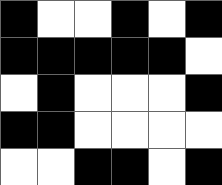[["black", "white", "white", "black", "white", "black"], ["black", "black", "black", "black", "black", "white"], ["white", "black", "white", "white", "white", "black"], ["black", "black", "white", "white", "white", "white"], ["white", "white", "black", "black", "white", "black"]]